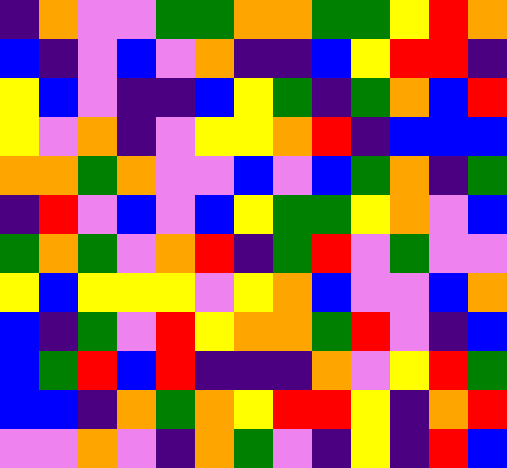[["indigo", "orange", "violet", "violet", "green", "green", "orange", "orange", "green", "green", "yellow", "red", "orange"], ["blue", "indigo", "violet", "blue", "violet", "orange", "indigo", "indigo", "blue", "yellow", "red", "red", "indigo"], ["yellow", "blue", "violet", "indigo", "indigo", "blue", "yellow", "green", "indigo", "green", "orange", "blue", "red"], ["yellow", "violet", "orange", "indigo", "violet", "yellow", "yellow", "orange", "red", "indigo", "blue", "blue", "blue"], ["orange", "orange", "green", "orange", "violet", "violet", "blue", "violet", "blue", "green", "orange", "indigo", "green"], ["indigo", "red", "violet", "blue", "violet", "blue", "yellow", "green", "green", "yellow", "orange", "violet", "blue"], ["green", "orange", "green", "violet", "orange", "red", "indigo", "green", "red", "violet", "green", "violet", "violet"], ["yellow", "blue", "yellow", "yellow", "yellow", "violet", "yellow", "orange", "blue", "violet", "violet", "blue", "orange"], ["blue", "indigo", "green", "violet", "red", "yellow", "orange", "orange", "green", "red", "violet", "indigo", "blue"], ["blue", "green", "red", "blue", "red", "indigo", "indigo", "indigo", "orange", "violet", "yellow", "red", "green"], ["blue", "blue", "indigo", "orange", "green", "orange", "yellow", "red", "red", "yellow", "indigo", "orange", "red"], ["violet", "violet", "orange", "violet", "indigo", "orange", "green", "violet", "indigo", "yellow", "indigo", "red", "blue"]]